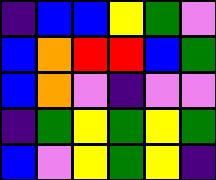[["indigo", "blue", "blue", "yellow", "green", "violet"], ["blue", "orange", "red", "red", "blue", "green"], ["blue", "orange", "violet", "indigo", "violet", "violet"], ["indigo", "green", "yellow", "green", "yellow", "green"], ["blue", "violet", "yellow", "green", "yellow", "indigo"]]